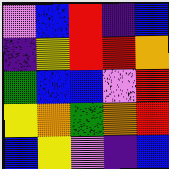[["violet", "blue", "red", "indigo", "blue"], ["indigo", "yellow", "red", "red", "orange"], ["green", "blue", "blue", "violet", "red"], ["yellow", "orange", "green", "orange", "red"], ["blue", "yellow", "violet", "indigo", "blue"]]